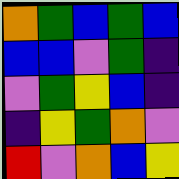[["orange", "green", "blue", "green", "blue"], ["blue", "blue", "violet", "green", "indigo"], ["violet", "green", "yellow", "blue", "indigo"], ["indigo", "yellow", "green", "orange", "violet"], ["red", "violet", "orange", "blue", "yellow"]]